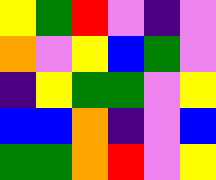[["yellow", "green", "red", "violet", "indigo", "violet"], ["orange", "violet", "yellow", "blue", "green", "violet"], ["indigo", "yellow", "green", "green", "violet", "yellow"], ["blue", "blue", "orange", "indigo", "violet", "blue"], ["green", "green", "orange", "red", "violet", "yellow"]]